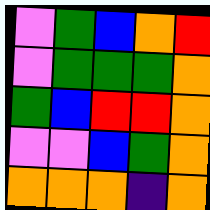[["violet", "green", "blue", "orange", "red"], ["violet", "green", "green", "green", "orange"], ["green", "blue", "red", "red", "orange"], ["violet", "violet", "blue", "green", "orange"], ["orange", "orange", "orange", "indigo", "orange"]]